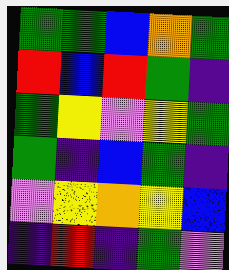[["green", "green", "blue", "orange", "green"], ["red", "blue", "red", "green", "indigo"], ["green", "yellow", "violet", "yellow", "green"], ["green", "indigo", "blue", "green", "indigo"], ["violet", "yellow", "orange", "yellow", "blue"], ["indigo", "red", "indigo", "green", "violet"]]